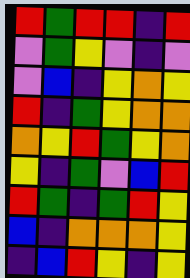[["red", "green", "red", "red", "indigo", "red"], ["violet", "green", "yellow", "violet", "indigo", "violet"], ["violet", "blue", "indigo", "yellow", "orange", "yellow"], ["red", "indigo", "green", "yellow", "orange", "orange"], ["orange", "yellow", "red", "green", "yellow", "orange"], ["yellow", "indigo", "green", "violet", "blue", "red"], ["red", "green", "indigo", "green", "red", "yellow"], ["blue", "indigo", "orange", "orange", "orange", "yellow"], ["indigo", "blue", "red", "yellow", "indigo", "yellow"]]